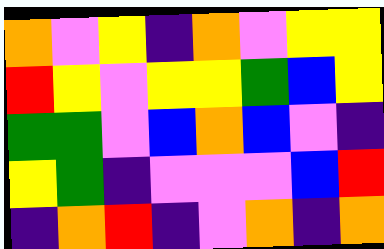[["orange", "violet", "yellow", "indigo", "orange", "violet", "yellow", "yellow"], ["red", "yellow", "violet", "yellow", "yellow", "green", "blue", "yellow"], ["green", "green", "violet", "blue", "orange", "blue", "violet", "indigo"], ["yellow", "green", "indigo", "violet", "violet", "violet", "blue", "red"], ["indigo", "orange", "red", "indigo", "violet", "orange", "indigo", "orange"]]